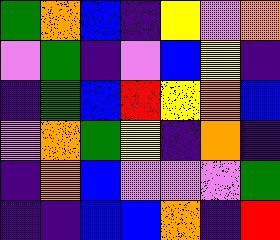[["green", "orange", "blue", "indigo", "yellow", "violet", "orange"], ["violet", "green", "indigo", "violet", "blue", "yellow", "indigo"], ["indigo", "green", "blue", "red", "yellow", "orange", "blue"], ["violet", "orange", "green", "yellow", "indigo", "orange", "indigo"], ["indigo", "orange", "blue", "violet", "violet", "violet", "green"], ["indigo", "indigo", "blue", "blue", "orange", "indigo", "red"]]